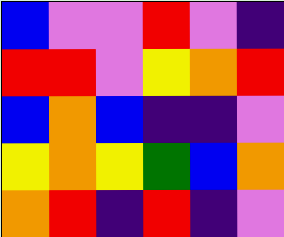[["blue", "violet", "violet", "red", "violet", "indigo"], ["red", "red", "violet", "yellow", "orange", "red"], ["blue", "orange", "blue", "indigo", "indigo", "violet"], ["yellow", "orange", "yellow", "green", "blue", "orange"], ["orange", "red", "indigo", "red", "indigo", "violet"]]